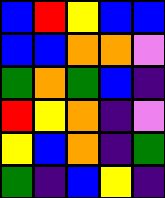[["blue", "red", "yellow", "blue", "blue"], ["blue", "blue", "orange", "orange", "violet"], ["green", "orange", "green", "blue", "indigo"], ["red", "yellow", "orange", "indigo", "violet"], ["yellow", "blue", "orange", "indigo", "green"], ["green", "indigo", "blue", "yellow", "indigo"]]